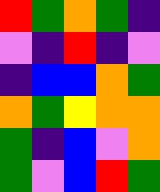[["red", "green", "orange", "green", "indigo"], ["violet", "indigo", "red", "indigo", "violet"], ["indigo", "blue", "blue", "orange", "green"], ["orange", "green", "yellow", "orange", "orange"], ["green", "indigo", "blue", "violet", "orange"], ["green", "violet", "blue", "red", "green"]]